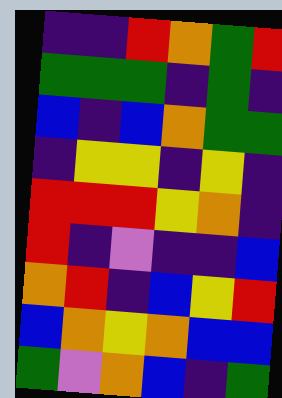[["indigo", "indigo", "red", "orange", "green", "red"], ["green", "green", "green", "indigo", "green", "indigo"], ["blue", "indigo", "blue", "orange", "green", "green"], ["indigo", "yellow", "yellow", "indigo", "yellow", "indigo"], ["red", "red", "red", "yellow", "orange", "indigo"], ["red", "indigo", "violet", "indigo", "indigo", "blue"], ["orange", "red", "indigo", "blue", "yellow", "red"], ["blue", "orange", "yellow", "orange", "blue", "blue"], ["green", "violet", "orange", "blue", "indigo", "green"]]